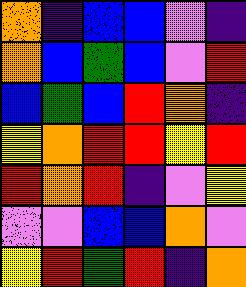[["orange", "indigo", "blue", "blue", "violet", "indigo"], ["orange", "blue", "green", "blue", "violet", "red"], ["blue", "green", "blue", "red", "orange", "indigo"], ["yellow", "orange", "red", "red", "yellow", "red"], ["red", "orange", "red", "indigo", "violet", "yellow"], ["violet", "violet", "blue", "blue", "orange", "violet"], ["yellow", "red", "green", "red", "indigo", "orange"]]